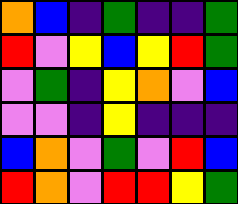[["orange", "blue", "indigo", "green", "indigo", "indigo", "green"], ["red", "violet", "yellow", "blue", "yellow", "red", "green"], ["violet", "green", "indigo", "yellow", "orange", "violet", "blue"], ["violet", "violet", "indigo", "yellow", "indigo", "indigo", "indigo"], ["blue", "orange", "violet", "green", "violet", "red", "blue"], ["red", "orange", "violet", "red", "red", "yellow", "green"]]